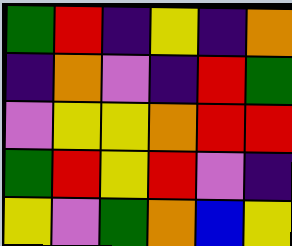[["green", "red", "indigo", "yellow", "indigo", "orange"], ["indigo", "orange", "violet", "indigo", "red", "green"], ["violet", "yellow", "yellow", "orange", "red", "red"], ["green", "red", "yellow", "red", "violet", "indigo"], ["yellow", "violet", "green", "orange", "blue", "yellow"]]